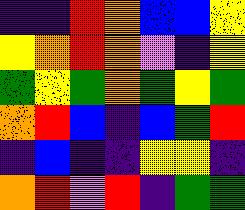[["indigo", "indigo", "red", "orange", "blue", "blue", "yellow"], ["yellow", "orange", "red", "orange", "violet", "indigo", "yellow"], ["green", "yellow", "green", "orange", "green", "yellow", "green"], ["orange", "red", "blue", "indigo", "blue", "green", "red"], ["indigo", "blue", "indigo", "indigo", "yellow", "yellow", "indigo"], ["orange", "red", "violet", "red", "indigo", "green", "green"]]